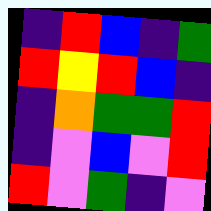[["indigo", "red", "blue", "indigo", "green"], ["red", "yellow", "red", "blue", "indigo"], ["indigo", "orange", "green", "green", "red"], ["indigo", "violet", "blue", "violet", "red"], ["red", "violet", "green", "indigo", "violet"]]